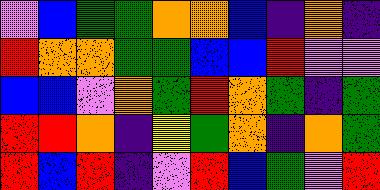[["violet", "blue", "green", "green", "orange", "orange", "blue", "indigo", "orange", "indigo"], ["red", "orange", "orange", "green", "green", "blue", "blue", "red", "violet", "violet"], ["blue", "blue", "violet", "orange", "green", "red", "orange", "green", "indigo", "green"], ["red", "red", "orange", "indigo", "yellow", "green", "orange", "indigo", "orange", "green"], ["red", "blue", "red", "indigo", "violet", "red", "blue", "green", "violet", "red"]]